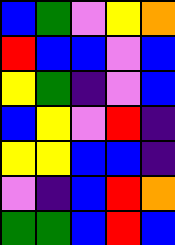[["blue", "green", "violet", "yellow", "orange"], ["red", "blue", "blue", "violet", "blue"], ["yellow", "green", "indigo", "violet", "blue"], ["blue", "yellow", "violet", "red", "indigo"], ["yellow", "yellow", "blue", "blue", "indigo"], ["violet", "indigo", "blue", "red", "orange"], ["green", "green", "blue", "red", "blue"]]